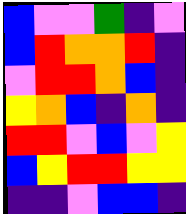[["blue", "violet", "violet", "green", "indigo", "violet"], ["blue", "red", "orange", "orange", "red", "indigo"], ["violet", "red", "red", "orange", "blue", "indigo"], ["yellow", "orange", "blue", "indigo", "orange", "indigo"], ["red", "red", "violet", "blue", "violet", "yellow"], ["blue", "yellow", "red", "red", "yellow", "yellow"], ["indigo", "indigo", "violet", "blue", "blue", "indigo"]]